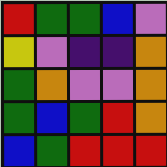[["red", "green", "green", "blue", "violet"], ["yellow", "violet", "indigo", "indigo", "orange"], ["green", "orange", "violet", "violet", "orange"], ["green", "blue", "green", "red", "orange"], ["blue", "green", "red", "red", "red"]]